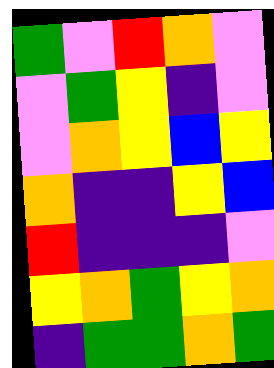[["green", "violet", "red", "orange", "violet"], ["violet", "green", "yellow", "indigo", "violet"], ["violet", "orange", "yellow", "blue", "yellow"], ["orange", "indigo", "indigo", "yellow", "blue"], ["red", "indigo", "indigo", "indigo", "violet"], ["yellow", "orange", "green", "yellow", "orange"], ["indigo", "green", "green", "orange", "green"]]